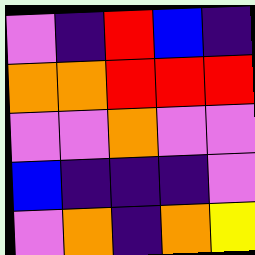[["violet", "indigo", "red", "blue", "indigo"], ["orange", "orange", "red", "red", "red"], ["violet", "violet", "orange", "violet", "violet"], ["blue", "indigo", "indigo", "indigo", "violet"], ["violet", "orange", "indigo", "orange", "yellow"]]